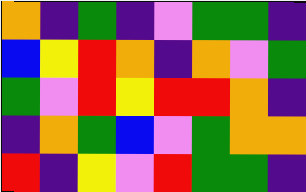[["orange", "indigo", "green", "indigo", "violet", "green", "green", "indigo"], ["blue", "yellow", "red", "orange", "indigo", "orange", "violet", "green"], ["green", "violet", "red", "yellow", "red", "red", "orange", "indigo"], ["indigo", "orange", "green", "blue", "violet", "green", "orange", "orange"], ["red", "indigo", "yellow", "violet", "red", "green", "green", "indigo"]]